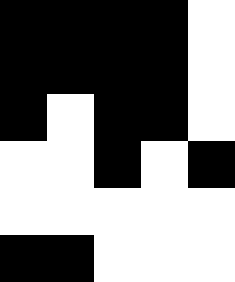[["black", "black", "black", "black", "white"], ["black", "black", "black", "black", "white"], ["black", "white", "black", "black", "white"], ["white", "white", "black", "white", "black"], ["white", "white", "white", "white", "white"], ["black", "black", "white", "white", "white"]]